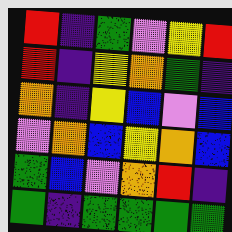[["red", "indigo", "green", "violet", "yellow", "red"], ["red", "indigo", "yellow", "orange", "green", "indigo"], ["orange", "indigo", "yellow", "blue", "violet", "blue"], ["violet", "orange", "blue", "yellow", "orange", "blue"], ["green", "blue", "violet", "orange", "red", "indigo"], ["green", "indigo", "green", "green", "green", "green"]]